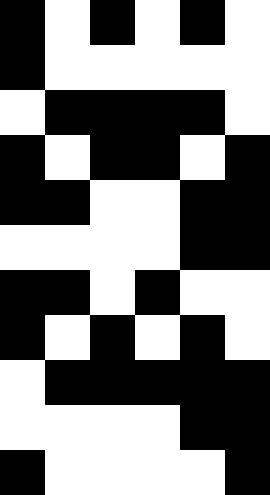[["black", "white", "black", "white", "black", "white"], ["black", "white", "white", "white", "white", "white"], ["white", "black", "black", "black", "black", "white"], ["black", "white", "black", "black", "white", "black"], ["black", "black", "white", "white", "black", "black"], ["white", "white", "white", "white", "black", "black"], ["black", "black", "white", "black", "white", "white"], ["black", "white", "black", "white", "black", "white"], ["white", "black", "black", "black", "black", "black"], ["white", "white", "white", "white", "black", "black"], ["black", "white", "white", "white", "white", "black"]]